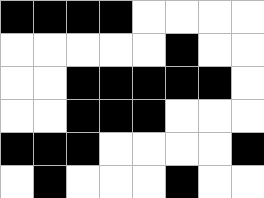[["black", "black", "black", "black", "white", "white", "white", "white"], ["white", "white", "white", "white", "white", "black", "white", "white"], ["white", "white", "black", "black", "black", "black", "black", "white"], ["white", "white", "black", "black", "black", "white", "white", "white"], ["black", "black", "black", "white", "white", "white", "white", "black"], ["white", "black", "white", "white", "white", "black", "white", "white"]]